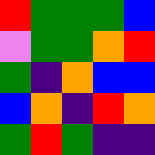[["red", "green", "green", "green", "blue"], ["violet", "green", "green", "orange", "red"], ["green", "indigo", "orange", "blue", "blue"], ["blue", "orange", "indigo", "red", "orange"], ["green", "red", "green", "indigo", "indigo"]]